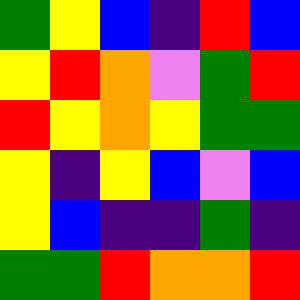[["green", "yellow", "blue", "indigo", "red", "blue"], ["yellow", "red", "orange", "violet", "green", "red"], ["red", "yellow", "orange", "yellow", "green", "green"], ["yellow", "indigo", "yellow", "blue", "violet", "blue"], ["yellow", "blue", "indigo", "indigo", "green", "indigo"], ["green", "green", "red", "orange", "orange", "red"]]